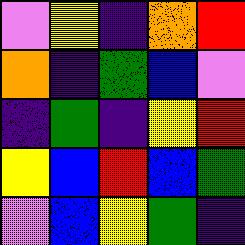[["violet", "yellow", "indigo", "orange", "red"], ["orange", "indigo", "green", "blue", "violet"], ["indigo", "green", "indigo", "yellow", "red"], ["yellow", "blue", "red", "blue", "green"], ["violet", "blue", "yellow", "green", "indigo"]]